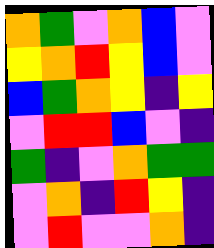[["orange", "green", "violet", "orange", "blue", "violet"], ["yellow", "orange", "red", "yellow", "blue", "violet"], ["blue", "green", "orange", "yellow", "indigo", "yellow"], ["violet", "red", "red", "blue", "violet", "indigo"], ["green", "indigo", "violet", "orange", "green", "green"], ["violet", "orange", "indigo", "red", "yellow", "indigo"], ["violet", "red", "violet", "violet", "orange", "indigo"]]